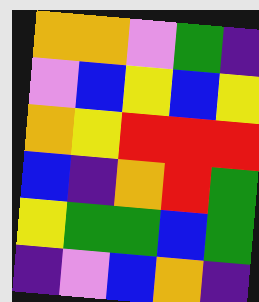[["orange", "orange", "violet", "green", "indigo"], ["violet", "blue", "yellow", "blue", "yellow"], ["orange", "yellow", "red", "red", "red"], ["blue", "indigo", "orange", "red", "green"], ["yellow", "green", "green", "blue", "green"], ["indigo", "violet", "blue", "orange", "indigo"]]